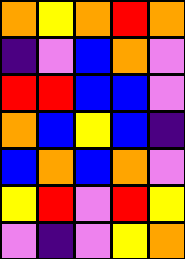[["orange", "yellow", "orange", "red", "orange"], ["indigo", "violet", "blue", "orange", "violet"], ["red", "red", "blue", "blue", "violet"], ["orange", "blue", "yellow", "blue", "indigo"], ["blue", "orange", "blue", "orange", "violet"], ["yellow", "red", "violet", "red", "yellow"], ["violet", "indigo", "violet", "yellow", "orange"]]